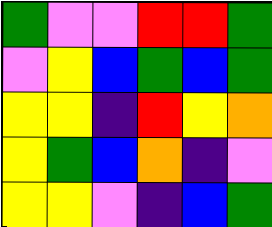[["green", "violet", "violet", "red", "red", "green"], ["violet", "yellow", "blue", "green", "blue", "green"], ["yellow", "yellow", "indigo", "red", "yellow", "orange"], ["yellow", "green", "blue", "orange", "indigo", "violet"], ["yellow", "yellow", "violet", "indigo", "blue", "green"]]